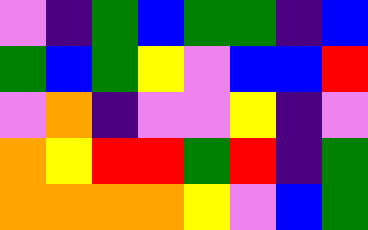[["violet", "indigo", "green", "blue", "green", "green", "indigo", "blue"], ["green", "blue", "green", "yellow", "violet", "blue", "blue", "red"], ["violet", "orange", "indigo", "violet", "violet", "yellow", "indigo", "violet"], ["orange", "yellow", "red", "red", "green", "red", "indigo", "green"], ["orange", "orange", "orange", "orange", "yellow", "violet", "blue", "green"]]